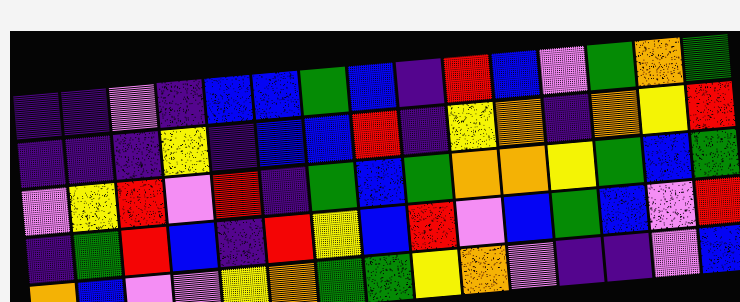[["indigo", "indigo", "violet", "indigo", "blue", "blue", "green", "blue", "indigo", "red", "blue", "violet", "green", "orange", "green"], ["indigo", "indigo", "indigo", "yellow", "indigo", "blue", "blue", "red", "indigo", "yellow", "orange", "indigo", "orange", "yellow", "red"], ["violet", "yellow", "red", "violet", "red", "indigo", "green", "blue", "green", "orange", "orange", "yellow", "green", "blue", "green"], ["indigo", "green", "red", "blue", "indigo", "red", "yellow", "blue", "red", "violet", "blue", "green", "blue", "violet", "red"], ["orange", "blue", "violet", "violet", "yellow", "orange", "green", "green", "yellow", "orange", "violet", "indigo", "indigo", "violet", "blue"]]